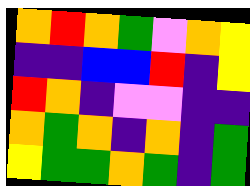[["orange", "red", "orange", "green", "violet", "orange", "yellow"], ["indigo", "indigo", "blue", "blue", "red", "indigo", "yellow"], ["red", "orange", "indigo", "violet", "violet", "indigo", "indigo"], ["orange", "green", "orange", "indigo", "orange", "indigo", "green"], ["yellow", "green", "green", "orange", "green", "indigo", "green"]]